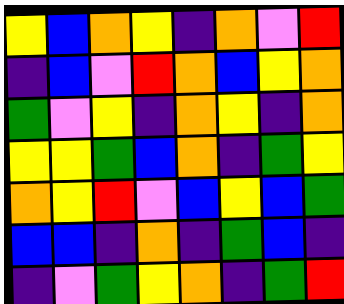[["yellow", "blue", "orange", "yellow", "indigo", "orange", "violet", "red"], ["indigo", "blue", "violet", "red", "orange", "blue", "yellow", "orange"], ["green", "violet", "yellow", "indigo", "orange", "yellow", "indigo", "orange"], ["yellow", "yellow", "green", "blue", "orange", "indigo", "green", "yellow"], ["orange", "yellow", "red", "violet", "blue", "yellow", "blue", "green"], ["blue", "blue", "indigo", "orange", "indigo", "green", "blue", "indigo"], ["indigo", "violet", "green", "yellow", "orange", "indigo", "green", "red"]]